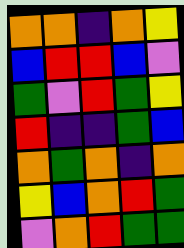[["orange", "orange", "indigo", "orange", "yellow"], ["blue", "red", "red", "blue", "violet"], ["green", "violet", "red", "green", "yellow"], ["red", "indigo", "indigo", "green", "blue"], ["orange", "green", "orange", "indigo", "orange"], ["yellow", "blue", "orange", "red", "green"], ["violet", "orange", "red", "green", "green"]]